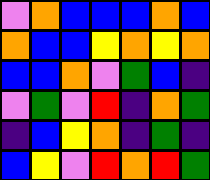[["violet", "orange", "blue", "blue", "blue", "orange", "blue"], ["orange", "blue", "blue", "yellow", "orange", "yellow", "orange"], ["blue", "blue", "orange", "violet", "green", "blue", "indigo"], ["violet", "green", "violet", "red", "indigo", "orange", "green"], ["indigo", "blue", "yellow", "orange", "indigo", "green", "indigo"], ["blue", "yellow", "violet", "red", "orange", "red", "green"]]